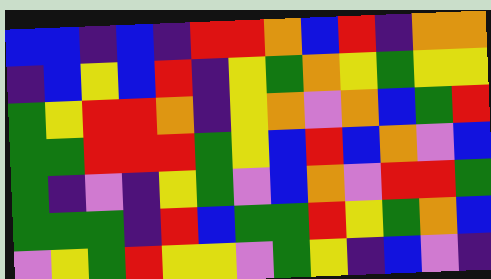[["blue", "blue", "indigo", "blue", "indigo", "red", "red", "orange", "blue", "red", "indigo", "orange", "orange"], ["indigo", "blue", "yellow", "blue", "red", "indigo", "yellow", "green", "orange", "yellow", "green", "yellow", "yellow"], ["green", "yellow", "red", "red", "orange", "indigo", "yellow", "orange", "violet", "orange", "blue", "green", "red"], ["green", "green", "red", "red", "red", "green", "yellow", "blue", "red", "blue", "orange", "violet", "blue"], ["green", "indigo", "violet", "indigo", "yellow", "green", "violet", "blue", "orange", "violet", "red", "red", "green"], ["green", "green", "green", "indigo", "red", "blue", "green", "green", "red", "yellow", "green", "orange", "blue"], ["violet", "yellow", "green", "red", "yellow", "yellow", "violet", "green", "yellow", "indigo", "blue", "violet", "indigo"]]